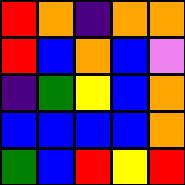[["red", "orange", "indigo", "orange", "orange"], ["red", "blue", "orange", "blue", "violet"], ["indigo", "green", "yellow", "blue", "orange"], ["blue", "blue", "blue", "blue", "orange"], ["green", "blue", "red", "yellow", "red"]]